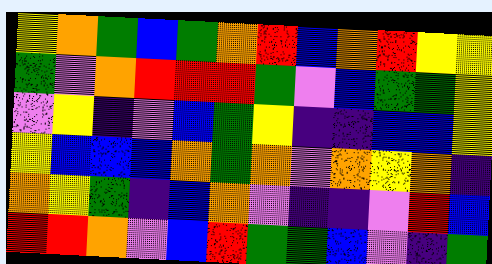[["yellow", "orange", "green", "blue", "green", "orange", "red", "blue", "orange", "red", "yellow", "yellow"], ["green", "violet", "orange", "red", "red", "red", "green", "violet", "blue", "green", "green", "yellow"], ["violet", "yellow", "indigo", "violet", "blue", "green", "yellow", "indigo", "indigo", "blue", "blue", "yellow"], ["yellow", "blue", "blue", "blue", "orange", "green", "orange", "violet", "orange", "yellow", "orange", "indigo"], ["orange", "yellow", "green", "indigo", "blue", "orange", "violet", "indigo", "indigo", "violet", "red", "blue"], ["red", "red", "orange", "violet", "blue", "red", "green", "green", "blue", "violet", "indigo", "green"]]